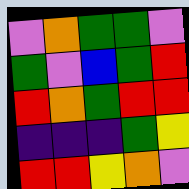[["violet", "orange", "green", "green", "violet"], ["green", "violet", "blue", "green", "red"], ["red", "orange", "green", "red", "red"], ["indigo", "indigo", "indigo", "green", "yellow"], ["red", "red", "yellow", "orange", "violet"]]